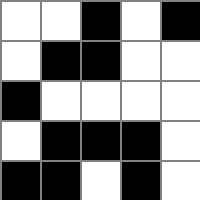[["white", "white", "black", "white", "black"], ["white", "black", "black", "white", "white"], ["black", "white", "white", "white", "white"], ["white", "black", "black", "black", "white"], ["black", "black", "white", "black", "white"]]